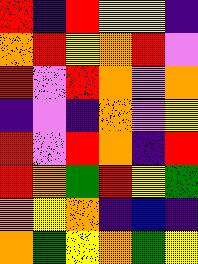[["red", "indigo", "red", "yellow", "yellow", "indigo"], ["orange", "red", "yellow", "orange", "red", "violet"], ["red", "violet", "red", "orange", "violet", "orange"], ["indigo", "violet", "indigo", "orange", "violet", "yellow"], ["red", "violet", "red", "orange", "indigo", "red"], ["red", "orange", "green", "red", "yellow", "green"], ["orange", "yellow", "orange", "indigo", "blue", "indigo"], ["orange", "green", "yellow", "orange", "green", "yellow"]]